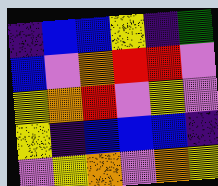[["indigo", "blue", "blue", "yellow", "indigo", "green"], ["blue", "violet", "orange", "red", "red", "violet"], ["yellow", "orange", "red", "violet", "yellow", "violet"], ["yellow", "indigo", "blue", "blue", "blue", "indigo"], ["violet", "yellow", "orange", "violet", "orange", "yellow"]]